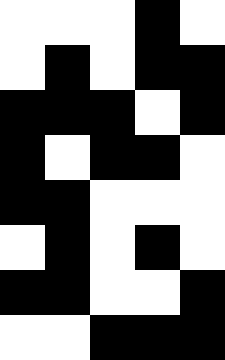[["white", "white", "white", "black", "white"], ["white", "black", "white", "black", "black"], ["black", "black", "black", "white", "black"], ["black", "white", "black", "black", "white"], ["black", "black", "white", "white", "white"], ["white", "black", "white", "black", "white"], ["black", "black", "white", "white", "black"], ["white", "white", "black", "black", "black"]]